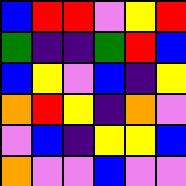[["blue", "red", "red", "violet", "yellow", "red"], ["green", "indigo", "indigo", "green", "red", "blue"], ["blue", "yellow", "violet", "blue", "indigo", "yellow"], ["orange", "red", "yellow", "indigo", "orange", "violet"], ["violet", "blue", "indigo", "yellow", "yellow", "blue"], ["orange", "violet", "violet", "blue", "violet", "violet"]]